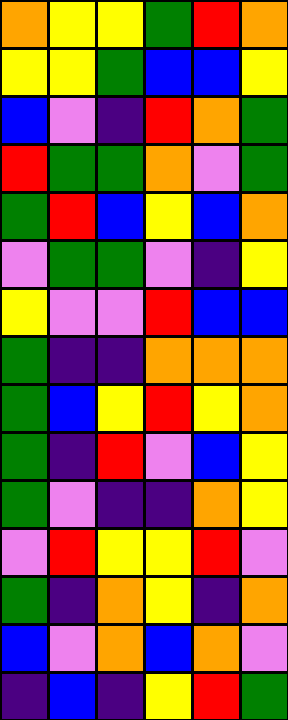[["orange", "yellow", "yellow", "green", "red", "orange"], ["yellow", "yellow", "green", "blue", "blue", "yellow"], ["blue", "violet", "indigo", "red", "orange", "green"], ["red", "green", "green", "orange", "violet", "green"], ["green", "red", "blue", "yellow", "blue", "orange"], ["violet", "green", "green", "violet", "indigo", "yellow"], ["yellow", "violet", "violet", "red", "blue", "blue"], ["green", "indigo", "indigo", "orange", "orange", "orange"], ["green", "blue", "yellow", "red", "yellow", "orange"], ["green", "indigo", "red", "violet", "blue", "yellow"], ["green", "violet", "indigo", "indigo", "orange", "yellow"], ["violet", "red", "yellow", "yellow", "red", "violet"], ["green", "indigo", "orange", "yellow", "indigo", "orange"], ["blue", "violet", "orange", "blue", "orange", "violet"], ["indigo", "blue", "indigo", "yellow", "red", "green"]]